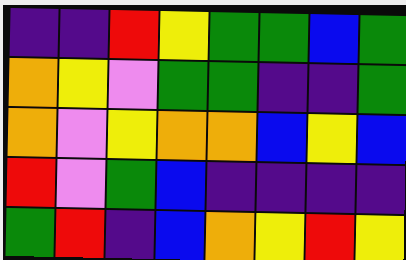[["indigo", "indigo", "red", "yellow", "green", "green", "blue", "green"], ["orange", "yellow", "violet", "green", "green", "indigo", "indigo", "green"], ["orange", "violet", "yellow", "orange", "orange", "blue", "yellow", "blue"], ["red", "violet", "green", "blue", "indigo", "indigo", "indigo", "indigo"], ["green", "red", "indigo", "blue", "orange", "yellow", "red", "yellow"]]